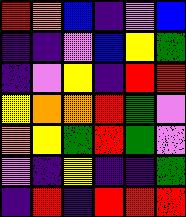[["red", "orange", "blue", "indigo", "violet", "blue"], ["indigo", "indigo", "violet", "blue", "yellow", "green"], ["indigo", "violet", "yellow", "indigo", "red", "red"], ["yellow", "orange", "orange", "red", "green", "violet"], ["orange", "yellow", "green", "red", "green", "violet"], ["violet", "indigo", "yellow", "indigo", "indigo", "green"], ["indigo", "red", "indigo", "red", "red", "red"]]